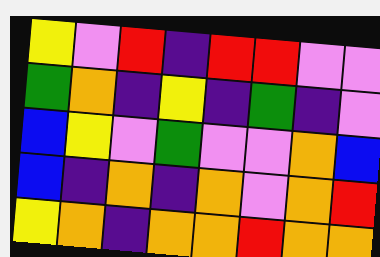[["yellow", "violet", "red", "indigo", "red", "red", "violet", "violet"], ["green", "orange", "indigo", "yellow", "indigo", "green", "indigo", "violet"], ["blue", "yellow", "violet", "green", "violet", "violet", "orange", "blue"], ["blue", "indigo", "orange", "indigo", "orange", "violet", "orange", "red"], ["yellow", "orange", "indigo", "orange", "orange", "red", "orange", "orange"]]